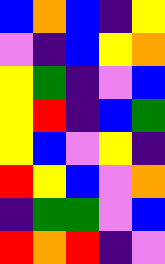[["blue", "orange", "blue", "indigo", "yellow"], ["violet", "indigo", "blue", "yellow", "orange"], ["yellow", "green", "indigo", "violet", "blue"], ["yellow", "red", "indigo", "blue", "green"], ["yellow", "blue", "violet", "yellow", "indigo"], ["red", "yellow", "blue", "violet", "orange"], ["indigo", "green", "green", "violet", "blue"], ["red", "orange", "red", "indigo", "violet"]]